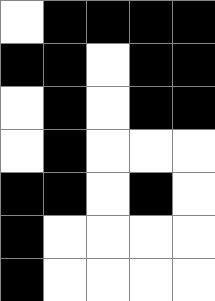[["white", "black", "black", "black", "black"], ["black", "black", "white", "black", "black"], ["white", "black", "white", "black", "black"], ["white", "black", "white", "white", "white"], ["black", "black", "white", "black", "white"], ["black", "white", "white", "white", "white"], ["black", "white", "white", "white", "white"]]